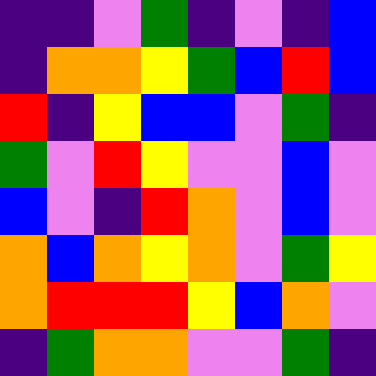[["indigo", "indigo", "violet", "green", "indigo", "violet", "indigo", "blue"], ["indigo", "orange", "orange", "yellow", "green", "blue", "red", "blue"], ["red", "indigo", "yellow", "blue", "blue", "violet", "green", "indigo"], ["green", "violet", "red", "yellow", "violet", "violet", "blue", "violet"], ["blue", "violet", "indigo", "red", "orange", "violet", "blue", "violet"], ["orange", "blue", "orange", "yellow", "orange", "violet", "green", "yellow"], ["orange", "red", "red", "red", "yellow", "blue", "orange", "violet"], ["indigo", "green", "orange", "orange", "violet", "violet", "green", "indigo"]]